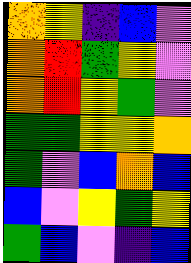[["orange", "yellow", "indigo", "blue", "violet"], ["orange", "red", "green", "yellow", "violet"], ["orange", "red", "yellow", "green", "violet"], ["green", "green", "yellow", "yellow", "orange"], ["green", "violet", "blue", "orange", "blue"], ["blue", "violet", "yellow", "green", "yellow"], ["green", "blue", "violet", "indigo", "blue"]]